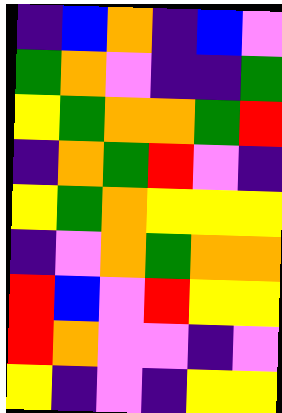[["indigo", "blue", "orange", "indigo", "blue", "violet"], ["green", "orange", "violet", "indigo", "indigo", "green"], ["yellow", "green", "orange", "orange", "green", "red"], ["indigo", "orange", "green", "red", "violet", "indigo"], ["yellow", "green", "orange", "yellow", "yellow", "yellow"], ["indigo", "violet", "orange", "green", "orange", "orange"], ["red", "blue", "violet", "red", "yellow", "yellow"], ["red", "orange", "violet", "violet", "indigo", "violet"], ["yellow", "indigo", "violet", "indigo", "yellow", "yellow"]]